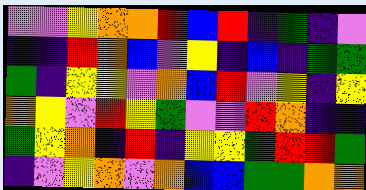[["violet", "violet", "yellow", "orange", "orange", "red", "blue", "red", "indigo", "green", "indigo", "violet"], ["indigo", "indigo", "red", "orange", "blue", "violet", "yellow", "indigo", "blue", "indigo", "green", "green"], ["green", "indigo", "yellow", "yellow", "violet", "orange", "blue", "red", "violet", "yellow", "indigo", "yellow"], ["orange", "yellow", "violet", "red", "yellow", "green", "violet", "violet", "red", "orange", "indigo", "indigo"], ["green", "yellow", "orange", "indigo", "red", "indigo", "yellow", "yellow", "green", "red", "red", "green"], ["indigo", "violet", "yellow", "orange", "violet", "orange", "blue", "blue", "green", "green", "orange", "orange"]]